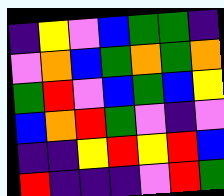[["indigo", "yellow", "violet", "blue", "green", "green", "indigo"], ["violet", "orange", "blue", "green", "orange", "green", "orange"], ["green", "red", "violet", "blue", "green", "blue", "yellow"], ["blue", "orange", "red", "green", "violet", "indigo", "violet"], ["indigo", "indigo", "yellow", "red", "yellow", "red", "blue"], ["red", "indigo", "indigo", "indigo", "violet", "red", "green"]]